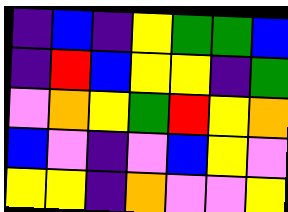[["indigo", "blue", "indigo", "yellow", "green", "green", "blue"], ["indigo", "red", "blue", "yellow", "yellow", "indigo", "green"], ["violet", "orange", "yellow", "green", "red", "yellow", "orange"], ["blue", "violet", "indigo", "violet", "blue", "yellow", "violet"], ["yellow", "yellow", "indigo", "orange", "violet", "violet", "yellow"]]